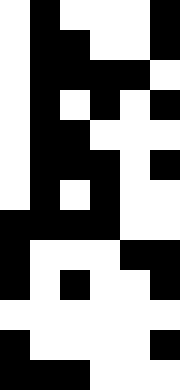[["white", "black", "white", "white", "white", "black"], ["white", "black", "black", "white", "white", "black"], ["white", "black", "black", "black", "black", "white"], ["white", "black", "white", "black", "white", "black"], ["white", "black", "black", "white", "white", "white"], ["white", "black", "black", "black", "white", "black"], ["white", "black", "white", "black", "white", "white"], ["black", "black", "black", "black", "white", "white"], ["black", "white", "white", "white", "black", "black"], ["black", "white", "black", "white", "white", "black"], ["white", "white", "white", "white", "white", "white"], ["black", "white", "white", "white", "white", "black"], ["black", "black", "black", "white", "white", "white"]]